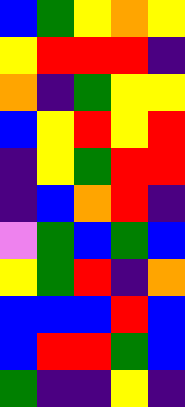[["blue", "green", "yellow", "orange", "yellow"], ["yellow", "red", "red", "red", "indigo"], ["orange", "indigo", "green", "yellow", "yellow"], ["blue", "yellow", "red", "yellow", "red"], ["indigo", "yellow", "green", "red", "red"], ["indigo", "blue", "orange", "red", "indigo"], ["violet", "green", "blue", "green", "blue"], ["yellow", "green", "red", "indigo", "orange"], ["blue", "blue", "blue", "red", "blue"], ["blue", "red", "red", "green", "blue"], ["green", "indigo", "indigo", "yellow", "indigo"]]